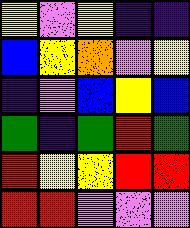[["yellow", "violet", "yellow", "indigo", "indigo"], ["blue", "yellow", "orange", "violet", "yellow"], ["indigo", "violet", "blue", "yellow", "blue"], ["green", "indigo", "green", "red", "green"], ["red", "yellow", "yellow", "red", "red"], ["red", "red", "violet", "violet", "violet"]]